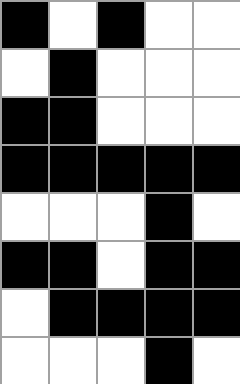[["black", "white", "black", "white", "white"], ["white", "black", "white", "white", "white"], ["black", "black", "white", "white", "white"], ["black", "black", "black", "black", "black"], ["white", "white", "white", "black", "white"], ["black", "black", "white", "black", "black"], ["white", "black", "black", "black", "black"], ["white", "white", "white", "black", "white"]]